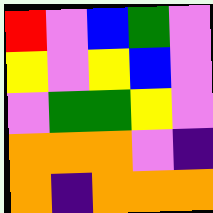[["red", "violet", "blue", "green", "violet"], ["yellow", "violet", "yellow", "blue", "violet"], ["violet", "green", "green", "yellow", "violet"], ["orange", "orange", "orange", "violet", "indigo"], ["orange", "indigo", "orange", "orange", "orange"]]